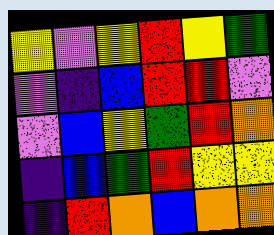[["yellow", "violet", "yellow", "red", "yellow", "green"], ["violet", "indigo", "blue", "red", "red", "violet"], ["violet", "blue", "yellow", "green", "red", "orange"], ["indigo", "blue", "green", "red", "yellow", "yellow"], ["indigo", "red", "orange", "blue", "orange", "orange"]]